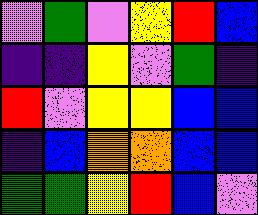[["violet", "green", "violet", "yellow", "red", "blue"], ["indigo", "indigo", "yellow", "violet", "green", "indigo"], ["red", "violet", "yellow", "yellow", "blue", "blue"], ["indigo", "blue", "orange", "orange", "blue", "blue"], ["green", "green", "yellow", "red", "blue", "violet"]]